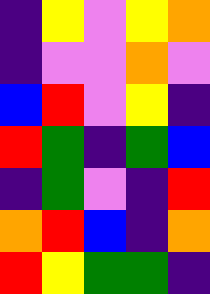[["indigo", "yellow", "violet", "yellow", "orange"], ["indigo", "violet", "violet", "orange", "violet"], ["blue", "red", "violet", "yellow", "indigo"], ["red", "green", "indigo", "green", "blue"], ["indigo", "green", "violet", "indigo", "red"], ["orange", "red", "blue", "indigo", "orange"], ["red", "yellow", "green", "green", "indigo"]]